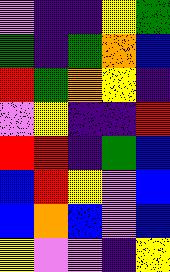[["violet", "indigo", "indigo", "yellow", "green"], ["green", "indigo", "green", "orange", "blue"], ["red", "green", "orange", "yellow", "indigo"], ["violet", "yellow", "indigo", "indigo", "red"], ["red", "red", "indigo", "green", "blue"], ["blue", "red", "yellow", "violet", "blue"], ["blue", "orange", "blue", "violet", "blue"], ["yellow", "violet", "violet", "indigo", "yellow"]]